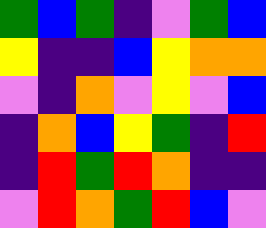[["green", "blue", "green", "indigo", "violet", "green", "blue"], ["yellow", "indigo", "indigo", "blue", "yellow", "orange", "orange"], ["violet", "indigo", "orange", "violet", "yellow", "violet", "blue"], ["indigo", "orange", "blue", "yellow", "green", "indigo", "red"], ["indigo", "red", "green", "red", "orange", "indigo", "indigo"], ["violet", "red", "orange", "green", "red", "blue", "violet"]]